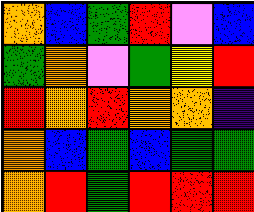[["orange", "blue", "green", "red", "violet", "blue"], ["green", "orange", "violet", "green", "yellow", "red"], ["red", "orange", "red", "orange", "orange", "indigo"], ["orange", "blue", "green", "blue", "green", "green"], ["orange", "red", "green", "red", "red", "red"]]